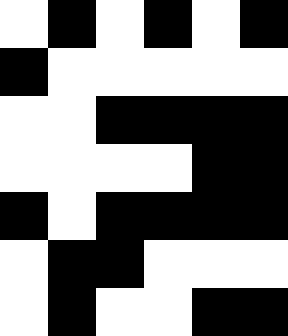[["white", "black", "white", "black", "white", "black"], ["black", "white", "white", "white", "white", "white"], ["white", "white", "black", "black", "black", "black"], ["white", "white", "white", "white", "black", "black"], ["black", "white", "black", "black", "black", "black"], ["white", "black", "black", "white", "white", "white"], ["white", "black", "white", "white", "black", "black"]]